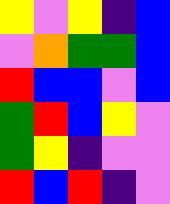[["yellow", "violet", "yellow", "indigo", "blue"], ["violet", "orange", "green", "green", "blue"], ["red", "blue", "blue", "violet", "blue"], ["green", "red", "blue", "yellow", "violet"], ["green", "yellow", "indigo", "violet", "violet"], ["red", "blue", "red", "indigo", "violet"]]